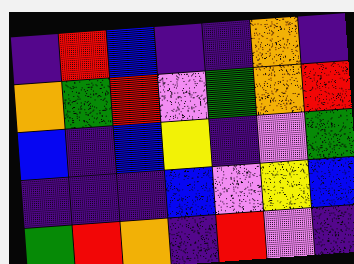[["indigo", "red", "blue", "indigo", "indigo", "orange", "indigo"], ["orange", "green", "red", "violet", "green", "orange", "red"], ["blue", "indigo", "blue", "yellow", "indigo", "violet", "green"], ["indigo", "indigo", "indigo", "blue", "violet", "yellow", "blue"], ["green", "red", "orange", "indigo", "red", "violet", "indigo"]]